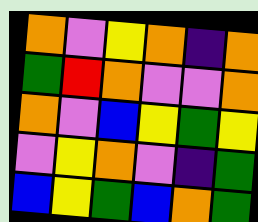[["orange", "violet", "yellow", "orange", "indigo", "orange"], ["green", "red", "orange", "violet", "violet", "orange"], ["orange", "violet", "blue", "yellow", "green", "yellow"], ["violet", "yellow", "orange", "violet", "indigo", "green"], ["blue", "yellow", "green", "blue", "orange", "green"]]